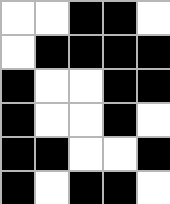[["white", "white", "black", "black", "white"], ["white", "black", "black", "black", "black"], ["black", "white", "white", "black", "black"], ["black", "white", "white", "black", "white"], ["black", "black", "white", "white", "black"], ["black", "white", "black", "black", "white"]]